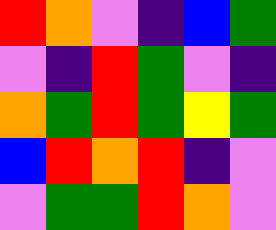[["red", "orange", "violet", "indigo", "blue", "green"], ["violet", "indigo", "red", "green", "violet", "indigo"], ["orange", "green", "red", "green", "yellow", "green"], ["blue", "red", "orange", "red", "indigo", "violet"], ["violet", "green", "green", "red", "orange", "violet"]]